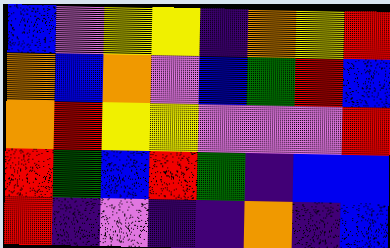[["blue", "violet", "yellow", "yellow", "indigo", "orange", "yellow", "red"], ["orange", "blue", "orange", "violet", "blue", "green", "red", "blue"], ["orange", "red", "yellow", "yellow", "violet", "violet", "violet", "red"], ["red", "green", "blue", "red", "green", "indigo", "blue", "blue"], ["red", "indigo", "violet", "indigo", "indigo", "orange", "indigo", "blue"]]